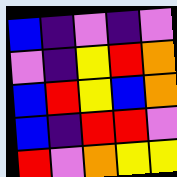[["blue", "indigo", "violet", "indigo", "violet"], ["violet", "indigo", "yellow", "red", "orange"], ["blue", "red", "yellow", "blue", "orange"], ["blue", "indigo", "red", "red", "violet"], ["red", "violet", "orange", "yellow", "yellow"]]